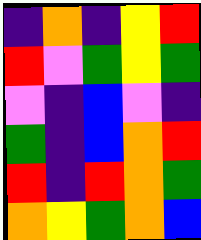[["indigo", "orange", "indigo", "yellow", "red"], ["red", "violet", "green", "yellow", "green"], ["violet", "indigo", "blue", "violet", "indigo"], ["green", "indigo", "blue", "orange", "red"], ["red", "indigo", "red", "orange", "green"], ["orange", "yellow", "green", "orange", "blue"]]